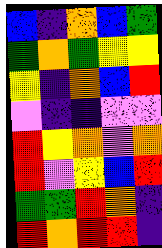[["blue", "indigo", "orange", "blue", "green"], ["green", "orange", "green", "yellow", "yellow"], ["yellow", "indigo", "orange", "blue", "red"], ["violet", "indigo", "indigo", "violet", "violet"], ["red", "yellow", "orange", "violet", "orange"], ["red", "violet", "yellow", "blue", "red"], ["green", "green", "red", "orange", "indigo"], ["red", "orange", "red", "red", "indigo"]]